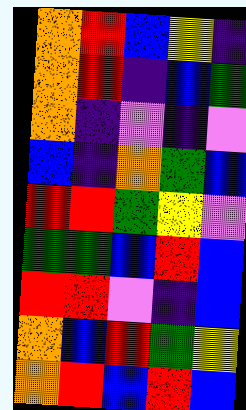[["orange", "red", "blue", "yellow", "indigo"], ["orange", "red", "indigo", "blue", "green"], ["orange", "indigo", "violet", "indigo", "violet"], ["blue", "indigo", "orange", "green", "blue"], ["red", "red", "green", "yellow", "violet"], ["green", "green", "blue", "red", "blue"], ["red", "red", "violet", "indigo", "blue"], ["orange", "blue", "red", "green", "yellow"], ["orange", "red", "blue", "red", "blue"]]